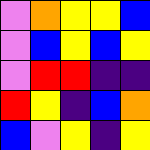[["violet", "orange", "yellow", "yellow", "blue"], ["violet", "blue", "yellow", "blue", "yellow"], ["violet", "red", "red", "indigo", "indigo"], ["red", "yellow", "indigo", "blue", "orange"], ["blue", "violet", "yellow", "indigo", "yellow"]]